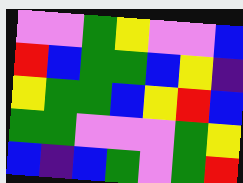[["violet", "violet", "green", "yellow", "violet", "violet", "blue"], ["red", "blue", "green", "green", "blue", "yellow", "indigo"], ["yellow", "green", "green", "blue", "yellow", "red", "blue"], ["green", "green", "violet", "violet", "violet", "green", "yellow"], ["blue", "indigo", "blue", "green", "violet", "green", "red"]]